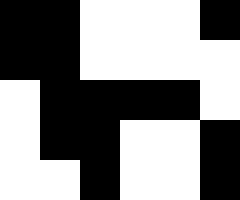[["black", "black", "white", "white", "white", "black"], ["black", "black", "white", "white", "white", "white"], ["white", "black", "black", "black", "black", "white"], ["white", "black", "black", "white", "white", "black"], ["white", "white", "black", "white", "white", "black"]]